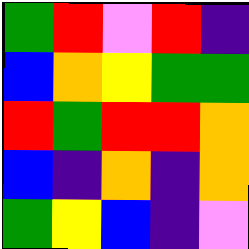[["green", "red", "violet", "red", "indigo"], ["blue", "orange", "yellow", "green", "green"], ["red", "green", "red", "red", "orange"], ["blue", "indigo", "orange", "indigo", "orange"], ["green", "yellow", "blue", "indigo", "violet"]]